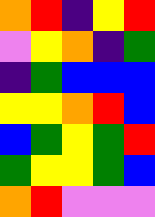[["orange", "red", "indigo", "yellow", "red"], ["violet", "yellow", "orange", "indigo", "green"], ["indigo", "green", "blue", "blue", "blue"], ["yellow", "yellow", "orange", "red", "blue"], ["blue", "green", "yellow", "green", "red"], ["green", "yellow", "yellow", "green", "blue"], ["orange", "red", "violet", "violet", "violet"]]